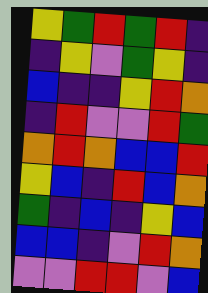[["yellow", "green", "red", "green", "red", "indigo"], ["indigo", "yellow", "violet", "green", "yellow", "indigo"], ["blue", "indigo", "indigo", "yellow", "red", "orange"], ["indigo", "red", "violet", "violet", "red", "green"], ["orange", "red", "orange", "blue", "blue", "red"], ["yellow", "blue", "indigo", "red", "blue", "orange"], ["green", "indigo", "blue", "indigo", "yellow", "blue"], ["blue", "blue", "indigo", "violet", "red", "orange"], ["violet", "violet", "red", "red", "violet", "blue"]]